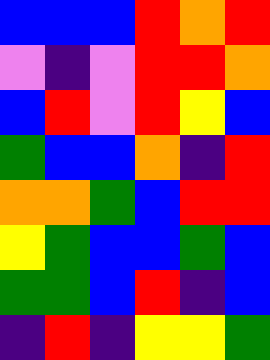[["blue", "blue", "blue", "red", "orange", "red"], ["violet", "indigo", "violet", "red", "red", "orange"], ["blue", "red", "violet", "red", "yellow", "blue"], ["green", "blue", "blue", "orange", "indigo", "red"], ["orange", "orange", "green", "blue", "red", "red"], ["yellow", "green", "blue", "blue", "green", "blue"], ["green", "green", "blue", "red", "indigo", "blue"], ["indigo", "red", "indigo", "yellow", "yellow", "green"]]